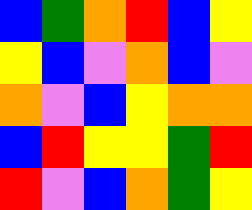[["blue", "green", "orange", "red", "blue", "yellow"], ["yellow", "blue", "violet", "orange", "blue", "violet"], ["orange", "violet", "blue", "yellow", "orange", "orange"], ["blue", "red", "yellow", "yellow", "green", "red"], ["red", "violet", "blue", "orange", "green", "yellow"]]